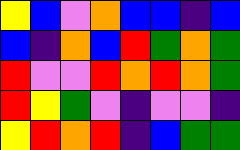[["yellow", "blue", "violet", "orange", "blue", "blue", "indigo", "blue"], ["blue", "indigo", "orange", "blue", "red", "green", "orange", "green"], ["red", "violet", "violet", "red", "orange", "red", "orange", "green"], ["red", "yellow", "green", "violet", "indigo", "violet", "violet", "indigo"], ["yellow", "red", "orange", "red", "indigo", "blue", "green", "green"]]